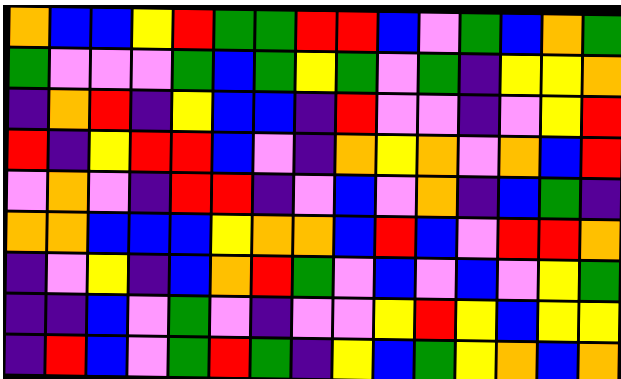[["orange", "blue", "blue", "yellow", "red", "green", "green", "red", "red", "blue", "violet", "green", "blue", "orange", "green"], ["green", "violet", "violet", "violet", "green", "blue", "green", "yellow", "green", "violet", "green", "indigo", "yellow", "yellow", "orange"], ["indigo", "orange", "red", "indigo", "yellow", "blue", "blue", "indigo", "red", "violet", "violet", "indigo", "violet", "yellow", "red"], ["red", "indigo", "yellow", "red", "red", "blue", "violet", "indigo", "orange", "yellow", "orange", "violet", "orange", "blue", "red"], ["violet", "orange", "violet", "indigo", "red", "red", "indigo", "violet", "blue", "violet", "orange", "indigo", "blue", "green", "indigo"], ["orange", "orange", "blue", "blue", "blue", "yellow", "orange", "orange", "blue", "red", "blue", "violet", "red", "red", "orange"], ["indigo", "violet", "yellow", "indigo", "blue", "orange", "red", "green", "violet", "blue", "violet", "blue", "violet", "yellow", "green"], ["indigo", "indigo", "blue", "violet", "green", "violet", "indigo", "violet", "violet", "yellow", "red", "yellow", "blue", "yellow", "yellow"], ["indigo", "red", "blue", "violet", "green", "red", "green", "indigo", "yellow", "blue", "green", "yellow", "orange", "blue", "orange"]]